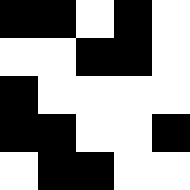[["black", "black", "white", "black", "white"], ["white", "white", "black", "black", "white"], ["black", "white", "white", "white", "white"], ["black", "black", "white", "white", "black"], ["white", "black", "black", "white", "white"]]